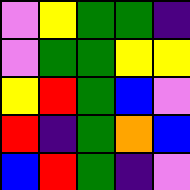[["violet", "yellow", "green", "green", "indigo"], ["violet", "green", "green", "yellow", "yellow"], ["yellow", "red", "green", "blue", "violet"], ["red", "indigo", "green", "orange", "blue"], ["blue", "red", "green", "indigo", "violet"]]